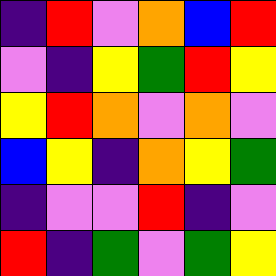[["indigo", "red", "violet", "orange", "blue", "red"], ["violet", "indigo", "yellow", "green", "red", "yellow"], ["yellow", "red", "orange", "violet", "orange", "violet"], ["blue", "yellow", "indigo", "orange", "yellow", "green"], ["indigo", "violet", "violet", "red", "indigo", "violet"], ["red", "indigo", "green", "violet", "green", "yellow"]]